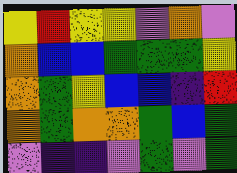[["yellow", "red", "yellow", "yellow", "violet", "orange", "violet"], ["orange", "blue", "blue", "green", "green", "green", "yellow"], ["orange", "green", "yellow", "blue", "blue", "indigo", "red"], ["orange", "green", "orange", "orange", "green", "blue", "green"], ["violet", "indigo", "indigo", "violet", "green", "violet", "green"]]